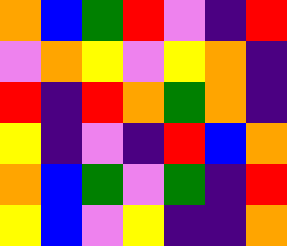[["orange", "blue", "green", "red", "violet", "indigo", "red"], ["violet", "orange", "yellow", "violet", "yellow", "orange", "indigo"], ["red", "indigo", "red", "orange", "green", "orange", "indigo"], ["yellow", "indigo", "violet", "indigo", "red", "blue", "orange"], ["orange", "blue", "green", "violet", "green", "indigo", "red"], ["yellow", "blue", "violet", "yellow", "indigo", "indigo", "orange"]]